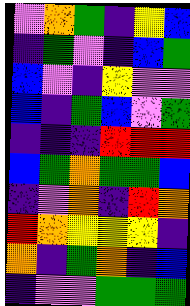[["violet", "orange", "green", "indigo", "yellow", "blue"], ["indigo", "green", "violet", "indigo", "blue", "green"], ["blue", "violet", "indigo", "yellow", "violet", "violet"], ["blue", "indigo", "green", "blue", "violet", "green"], ["indigo", "indigo", "indigo", "red", "red", "red"], ["blue", "green", "orange", "green", "green", "blue"], ["indigo", "violet", "orange", "indigo", "red", "orange"], ["red", "orange", "yellow", "yellow", "yellow", "indigo"], ["orange", "indigo", "green", "orange", "indigo", "blue"], ["indigo", "violet", "violet", "green", "green", "green"]]